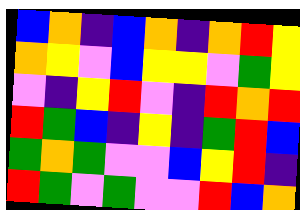[["blue", "orange", "indigo", "blue", "orange", "indigo", "orange", "red", "yellow"], ["orange", "yellow", "violet", "blue", "yellow", "yellow", "violet", "green", "yellow"], ["violet", "indigo", "yellow", "red", "violet", "indigo", "red", "orange", "red"], ["red", "green", "blue", "indigo", "yellow", "indigo", "green", "red", "blue"], ["green", "orange", "green", "violet", "violet", "blue", "yellow", "red", "indigo"], ["red", "green", "violet", "green", "violet", "violet", "red", "blue", "orange"]]